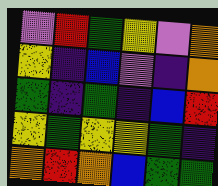[["violet", "red", "green", "yellow", "violet", "orange"], ["yellow", "indigo", "blue", "violet", "indigo", "orange"], ["green", "indigo", "green", "indigo", "blue", "red"], ["yellow", "green", "yellow", "yellow", "green", "indigo"], ["orange", "red", "orange", "blue", "green", "green"]]